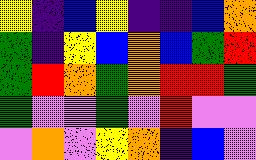[["yellow", "indigo", "blue", "yellow", "indigo", "indigo", "blue", "orange"], ["green", "indigo", "yellow", "blue", "orange", "blue", "green", "red"], ["green", "red", "orange", "green", "orange", "red", "red", "green"], ["green", "violet", "violet", "green", "violet", "red", "violet", "violet"], ["violet", "orange", "violet", "yellow", "orange", "indigo", "blue", "violet"]]